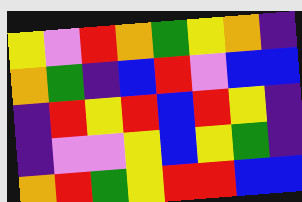[["yellow", "violet", "red", "orange", "green", "yellow", "orange", "indigo"], ["orange", "green", "indigo", "blue", "red", "violet", "blue", "blue"], ["indigo", "red", "yellow", "red", "blue", "red", "yellow", "indigo"], ["indigo", "violet", "violet", "yellow", "blue", "yellow", "green", "indigo"], ["orange", "red", "green", "yellow", "red", "red", "blue", "blue"]]